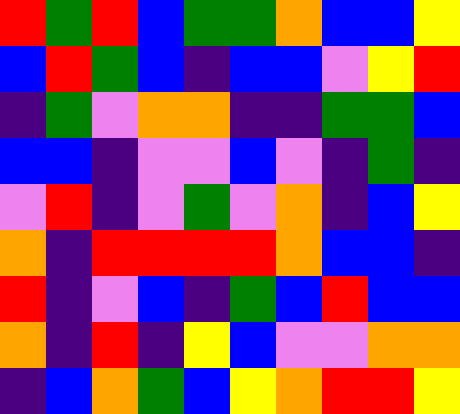[["red", "green", "red", "blue", "green", "green", "orange", "blue", "blue", "yellow"], ["blue", "red", "green", "blue", "indigo", "blue", "blue", "violet", "yellow", "red"], ["indigo", "green", "violet", "orange", "orange", "indigo", "indigo", "green", "green", "blue"], ["blue", "blue", "indigo", "violet", "violet", "blue", "violet", "indigo", "green", "indigo"], ["violet", "red", "indigo", "violet", "green", "violet", "orange", "indigo", "blue", "yellow"], ["orange", "indigo", "red", "red", "red", "red", "orange", "blue", "blue", "indigo"], ["red", "indigo", "violet", "blue", "indigo", "green", "blue", "red", "blue", "blue"], ["orange", "indigo", "red", "indigo", "yellow", "blue", "violet", "violet", "orange", "orange"], ["indigo", "blue", "orange", "green", "blue", "yellow", "orange", "red", "red", "yellow"]]